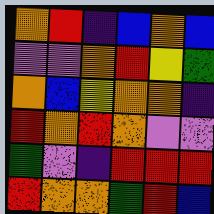[["orange", "red", "indigo", "blue", "orange", "blue"], ["violet", "violet", "orange", "red", "yellow", "green"], ["orange", "blue", "yellow", "orange", "orange", "indigo"], ["red", "orange", "red", "orange", "violet", "violet"], ["green", "violet", "indigo", "red", "red", "red"], ["red", "orange", "orange", "green", "red", "blue"]]